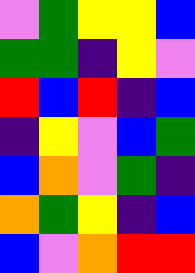[["violet", "green", "yellow", "yellow", "blue"], ["green", "green", "indigo", "yellow", "violet"], ["red", "blue", "red", "indigo", "blue"], ["indigo", "yellow", "violet", "blue", "green"], ["blue", "orange", "violet", "green", "indigo"], ["orange", "green", "yellow", "indigo", "blue"], ["blue", "violet", "orange", "red", "red"]]